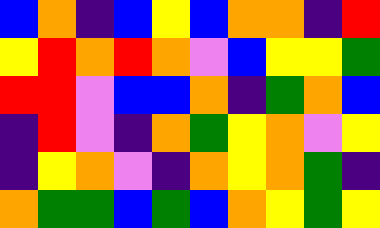[["blue", "orange", "indigo", "blue", "yellow", "blue", "orange", "orange", "indigo", "red"], ["yellow", "red", "orange", "red", "orange", "violet", "blue", "yellow", "yellow", "green"], ["red", "red", "violet", "blue", "blue", "orange", "indigo", "green", "orange", "blue"], ["indigo", "red", "violet", "indigo", "orange", "green", "yellow", "orange", "violet", "yellow"], ["indigo", "yellow", "orange", "violet", "indigo", "orange", "yellow", "orange", "green", "indigo"], ["orange", "green", "green", "blue", "green", "blue", "orange", "yellow", "green", "yellow"]]